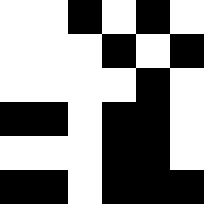[["white", "white", "black", "white", "black", "white"], ["white", "white", "white", "black", "white", "black"], ["white", "white", "white", "white", "black", "white"], ["black", "black", "white", "black", "black", "white"], ["white", "white", "white", "black", "black", "white"], ["black", "black", "white", "black", "black", "black"]]